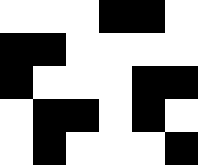[["white", "white", "white", "black", "black", "white"], ["black", "black", "white", "white", "white", "white"], ["black", "white", "white", "white", "black", "black"], ["white", "black", "black", "white", "black", "white"], ["white", "black", "white", "white", "white", "black"]]